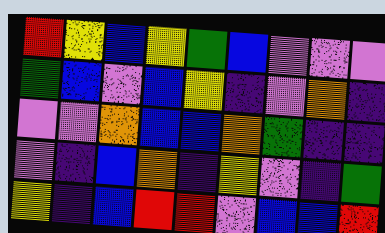[["red", "yellow", "blue", "yellow", "green", "blue", "violet", "violet", "violet"], ["green", "blue", "violet", "blue", "yellow", "indigo", "violet", "orange", "indigo"], ["violet", "violet", "orange", "blue", "blue", "orange", "green", "indigo", "indigo"], ["violet", "indigo", "blue", "orange", "indigo", "yellow", "violet", "indigo", "green"], ["yellow", "indigo", "blue", "red", "red", "violet", "blue", "blue", "red"]]